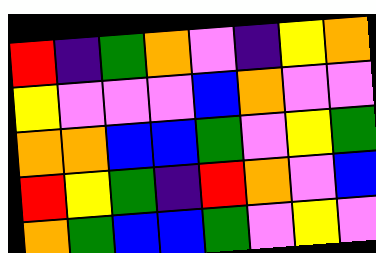[["red", "indigo", "green", "orange", "violet", "indigo", "yellow", "orange"], ["yellow", "violet", "violet", "violet", "blue", "orange", "violet", "violet"], ["orange", "orange", "blue", "blue", "green", "violet", "yellow", "green"], ["red", "yellow", "green", "indigo", "red", "orange", "violet", "blue"], ["orange", "green", "blue", "blue", "green", "violet", "yellow", "violet"]]